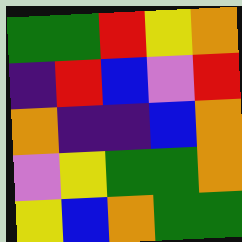[["green", "green", "red", "yellow", "orange"], ["indigo", "red", "blue", "violet", "red"], ["orange", "indigo", "indigo", "blue", "orange"], ["violet", "yellow", "green", "green", "orange"], ["yellow", "blue", "orange", "green", "green"]]